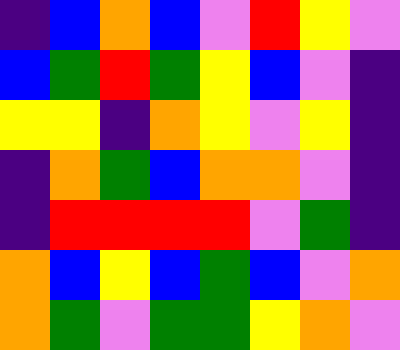[["indigo", "blue", "orange", "blue", "violet", "red", "yellow", "violet"], ["blue", "green", "red", "green", "yellow", "blue", "violet", "indigo"], ["yellow", "yellow", "indigo", "orange", "yellow", "violet", "yellow", "indigo"], ["indigo", "orange", "green", "blue", "orange", "orange", "violet", "indigo"], ["indigo", "red", "red", "red", "red", "violet", "green", "indigo"], ["orange", "blue", "yellow", "blue", "green", "blue", "violet", "orange"], ["orange", "green", "violet", "green", "green", "yellow", "orange", "violet"]]